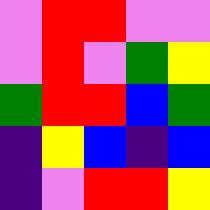[["violet", "red", "red", "violet", "violet"], ["violet", "red", "violet", "green", "yellow"], ["green", "red", "red", "blue", "green"], ["indigo", "yellow", "blue", "indigo", "blue"], ["indigo", "violet", "red", "red", "yellow"]]